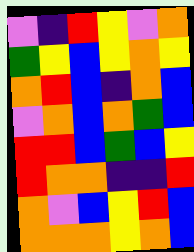[["violet", "indigo", "red", "yellow", "violet", "orange"], ["green", "yellow", "blue", "yellow", "orange", "yellow"], ["orange", "red", "blue", "indigo", "orange", "blue"], ["violet", "orange", "blue", "orange", "green", "blue"], ["red", "red", "blue", "green", "blue", "yellow"], ["red", "orange", "orange", "indigo", "indigo", "red"], ["orange", "violet", "blue", "yellow", "red", "blue"], ["orange", "orange", "orange", "yellow", "orange", "blue"]]